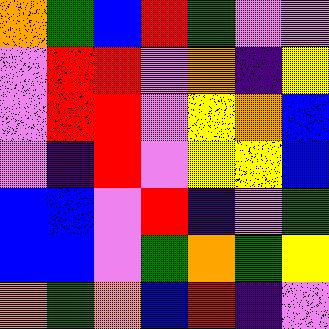[["orange", "green", "blue", "red", "green", "violet", "violet"], ["violet", "red", "red", "violet", "orange", "indigo", "yellow"], ["violet", "red", "red", "violet", "yellow", "orange", "blue"], ["violet", "indigo", "red", "violet", "yellow", "yellow", "blue"], ["blue", "blue", "violet", "red", "indigo", "violet", "green"], ["blue", "blue", "violet", "green", "orange", "green", "yellow"], ["orange", "green", "orange", "blue", "red", "indigo", "violet"]]